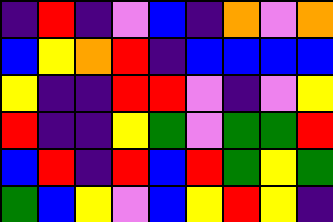[["indigo", "red", "indigo", "violet", "blue", "indigo", "orange", "violet", "orange"], ["blue", "yellow", "orange", "red", "indigo", "blue", "blue", "blue", "blue"], ["yellow", "indigo", "indigo", "red", "red", "violet", "indigo", "violet", "yellow"], ["red", "indigo", "indigo", "yellow", "green", "violet", "green", "green", "red"], ["blue", "red", "indigo", "red", "blue", "red", "green", "yellow", "green"], ["green", "blue", "yellow", "violet", "blue", "yellow", "red", "yellow", "indigo"]]